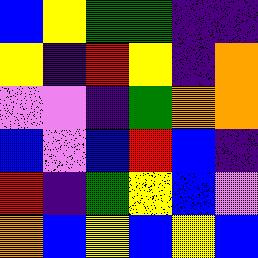[["blue", "yellow", "green", "green", "indigo", "indigo"], ["yellow", "indigo", "red", "yellow", "indigo", "orange"], ["violet", "violet", "indigo", "green", "orange", "orange"], ["blue", "violet", "blue", "red", "blue", "indigo"], ["red", "indigo", "green", "yellow", "blue", "violet"], ["orange", "blue", "yellow", "blue", "yellow", "blue"]]